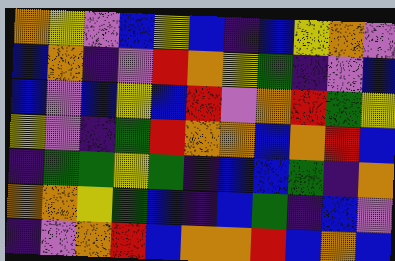[["orange", "yellow", "violet", "blue", "yellow", "blue", "indigo", "blue", "yellow", "orange", "violet"], ["blue", "orange", "indigo", "violet", "red", "orange", "yellow", "green", "indigo", "violet", "blue"], ["blue", "violet", "blue", "yellow", "blue", "red", "violet", "orange", "red", "green", "yellow"], ["yellow", "violet", "indigo", "green", "red", "orange", "orange", "blue", "orange", "red", "blue"], ["indigo", "green", "green", "yellow", "green", "indigo", "blue", "blue", "green", "indigo", "orange"], ["orange", "orange", "yellow", "green", "blue", "indigo", "blue", "green", "indigo", "blue", "violet"], ["indigo", "violet", "orange", "red", "blue", "orange", "orange", "red", "blue", "orange", "blue"]]